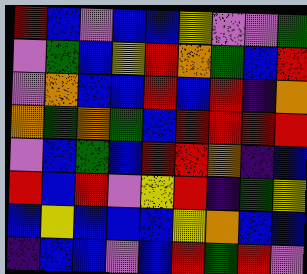[["red", "blue", "violet", "blue", "blue", "yellow", "violet", "violet", "green"], ["violet", "green", "blue", "yellow", "red", "orange", "green", "blue", "red"], ["violet", "orange", "blue", "blue", "red", "blue", "red", "indigo", "orange"], ["orange", "green", "orange", "green", "blue", "red", "red", "red", "red"], ["violet", "blue", "green", "blue", "red", "red", "orange", "indigo", "blue"], ["red", "blue", "red", "violet", "yellow", "red", "indigo", "green", "yellow"], ["blue", "yellow", "blue", "blue", "blue", "yellow", "orange", "blue", "blue"], ["indigo", "blue", "blue", "violet", "blue", "red", "green", "red", "violet"]]